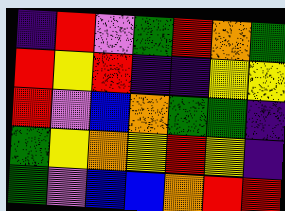[["indigo", "red", "violet", "green", "red", "orange", "green"], ["red", "yellow", "red", "indigo", "indigo", "yellow", "yellow"], ["red", "violet", "blue", "orange", "green", "green", "indigo"], ["green", "yellow", "orange", "yellow", "red", "yellow", "indigo"], ["green", "violet", "blue", "blue", "orange", "red", "red"]]